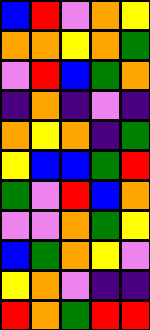[["blue", "red", "violet", "orange", "yellow"], ["orange", "orange", "yellow", "orange", "green"], ["violet", "red", "blue", "green", "orange"], ["indigo", "orange", "indigo", "violet", "indigo"], ["orange", "yellow", "orange", "indigo", "green"], ["yellow", "blue", "blue", "green", "red"], ["green", "violet", "red", "blue", "orange"], ["violet", "violet", "orange", "green", "yellow"], ["blue", "green", "orange", "yellow", "violet"], ["yellow", "orange", "violet", "indigo", "indigo"], ["red", "orange", "green", "red", "red"]]